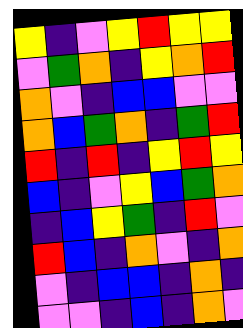[["yellow", "indigo", "violet", "yellow", "red", "yellow", "yellow"], ["violet", "green", "orange", "indigo", "yellow", "orange", "red"], ["orange", "violet", "indigo", "blue", "blue", "violet", "violet"], ["orange", "blue", "green", "orange", "indigo", "green", "red"], ["red", "indigo", "red", "indigo", "yellow", "red", "yellow"], ["blue", "indigo", "violet", "yellow", "blue", "green", "orange"], ["indigo", "blue", "yellow", "green", "indigo", "red", "violet"], ["red", "blue", "indigo", "orange", "violet", "indigo", "orange"], ["violet", "indigo", "blue", "blue", "indigo", "orange", "indigo"], ["violet", "violet", "indigo", "blue", "indigo", "orange", "violet"]]